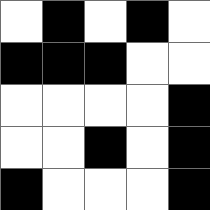[["white", "black", "white", "black", "white"], ["black", "black", "black", "white", "white"], ["white", "white", "white", "white", "black"], ["white", "white", "black", "white", "black"], ["black", "white", "white", "white", "black"]]